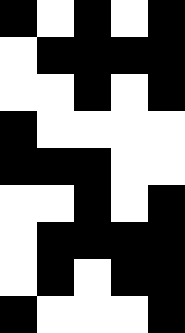[["black", "white", "black", "white", "black"], ["white", "black", "black", "black", "black"], ["white", "white", "black", "white", "black"], ["black", "white", "white", "white", "white"], ["black", "black", "black", "white", "white"], ["white", "white", "black", "white", "black"], ["white", "black", "black", "black", "black"], ["white", "black", "white", "black", "black"], ["black", "white", "white", "white", "black"]]